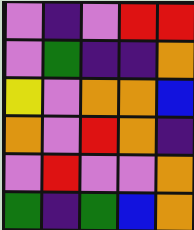[["violet", "indigo", "violet", "red", "red"], ["violet", "green", "indigo", "indigo", "orange"], ["yellow", "violet", "orange", "orange", "blue"], ["orange", "violet", "red", "orange", "indigo"], ["violet", "red", "violet", "violet", "orange"], ["green", "indigo", "green", "blue", "orange"]]